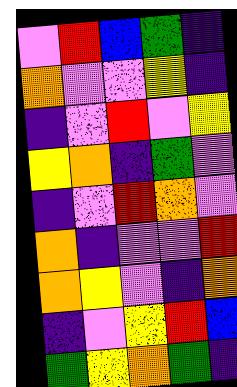[["violet", "red", "blue", "green", "indigo"], ["orange", "violet", "violet", "yellow", "indigo"], ["indigo", "violet", "red", "violet", "yellow"], ["yellow", "orange", "indigo", "green", "violet"], ["indigo", "violet", "red", "orange", "violet"], ["orange", "indigo", "violet", "violet", "red"], ["orange", "yellow", "violet", "indigo", "orange"], ["indigo", "violet", "yellow", "red", "blue"], ["green", "yellow", "orange", "green", "indigo"]]